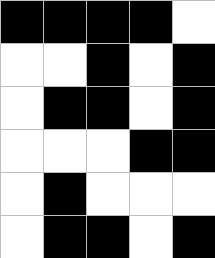[["black", "black", "black", "black", "white"], ["white", "white", "black", "white", "black"], ["white", "black", "black", "white", "black"], ["white", "white", "white", "black", "black"], ["white", "black", "white", "white", "white"], ["white", "black", "black", "white", "black"]]